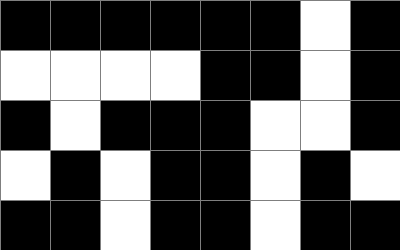[["black", "black", "black", "black", "black", "black", "white", "black"], ["white", "white", "white", "white", "black", "black", "white", "black"], ["black", "white", "black", "black", "black", "white", "white", "black"], ["white", "black", "white", "black", "black", "white", "black", "white"], ["black", "black", "white", "black", "black", "white", "black", "black"]]